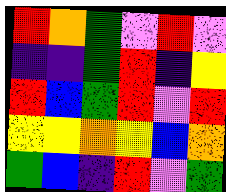[["red", "orange", "green", "violet", "red", "violet"], ["indigo", "indigo", "green", "red", "indigo", "yellow"], ["red", "blue", "green", "red", "violet", "red"], ["yellow", "yellow", "orange", "yellow", "blue", "orange"], ["green", "blue", "indigo", "red", "violet", "green"]]